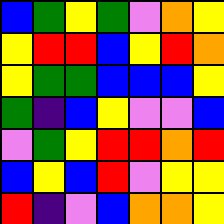[["blue", "green", "yellow", "green", "violet", "orange", "yellow"], ["yellow", "red", "red", "blue", "yellow", "red", "orange"], ["yellow", "green", "green", "blue", "blue", "blue", "yellow"], ["green", "indigo", "blue", "yellow", "violet", "violet", "blue"], ["violet", "green", "yellow", "red", "red", "orange", "red"], ["blue", "yellow", "blue", "red", "violet", "yellow", "yellow"], ["red", "indigo", "violet", "blue", "orange", "orange", "yellow"]]